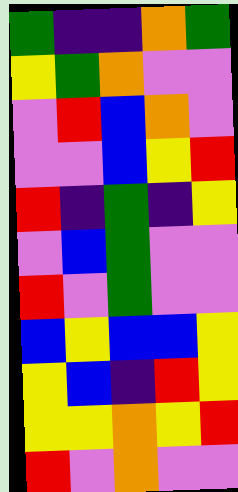[["green", "indigo", "indigo", "orange", "green"], ["yellow", "green", "orange", "violet", "violet"], ["violet", "red", "blue", "orange", "violet"], ["violet", "violet", "blue", "yellow", "red"], ["red", "indigo", "green", "indigo", "yellow"], ["violet", "blue", "green", "violet", "violet"], ["red", "violet", "green", "violet", "violet"], ["blue", "yellow", "blue", "blue", "yellow"], ["yellow", "blue", "indigo", "red", "yellow"], ["yellow", "yellow", "orange", "yellow", "red"], ["red", "violet", "orange", "violet", "violet"]]